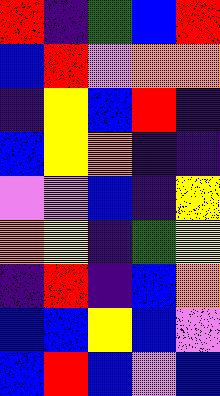[["red", "indigo", "green", "blue", "red"], ["blue", "red", "violet", "orange", "orange"], ["indigo", "yellow", "blue", "red", "indigo"], ["blue", "yellow", "orange", "indigo", "indigo"], ["violet", "violet", "blue", "indigo", "yellow"], ["orange", "yellow", "indigo", "green", "yellow"], ["indigo", "red", "indigo", "blue", "orange"], ["blue", "blue", "yellow", "blue", "violet"], ["blue", "red", "blue", "violet", "blue"]]